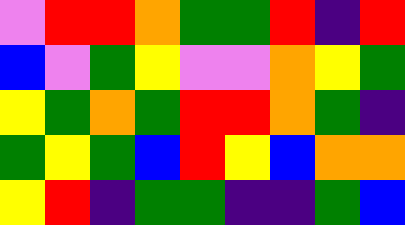[["violet", "red", "red", "orange", "green", "green", "red", "indigo", "red"], ["blue", "violet", "green", "yellow", "violet", "violet", "orange", "yellow", "green"], ["yellow", "green", "orange", "green", "red", "red", "orange", "green", "indigo"], ["green", "yellow", "green", "blue", "red", "yellow", "blue", "orange", "orange"], ["yellow", "red", "indigo", "green", "green", "indigo", "indigo", "green", "blue"]]